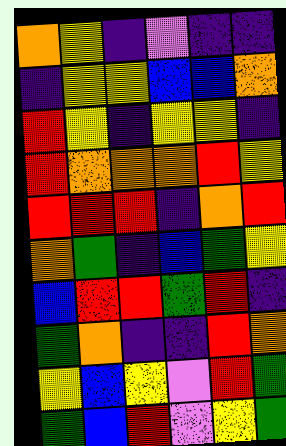[["orange", "yellow", "indigo", "violet", "indigo", "indigo"], ["indigo", "yellow", "yellow", "blue", "blue", "orange"], ["red", "yellow", "indigo", "yellow", "yellow", "indigo"], ["red", "orange", "orange", "orange", "red", "yellow"], ["red", "red", "red", "indigo", "orange", "red"], ["orange", "green", "indigo", "blue", "green", "yellow"], ["blue", "red", "red", "green", "red", "indigo"], ["green", "orange", "indigo", "indigo", "red", "orange"], ["yellow", "blue", "yellow", "violet", "red", "green"], ["green", "blue", "red", "violet", "yellow", "green"]]